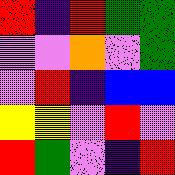[["red", "indigo", "red", "green", "green"], ["violet", "violet", "orange", "violet", "green"], ["violet", "red", "indigo", "blue", "blue"], ["yellow", "yellow", "violet", "red", "violet"], ["red", "green", "violet", "indigo", "red"]]